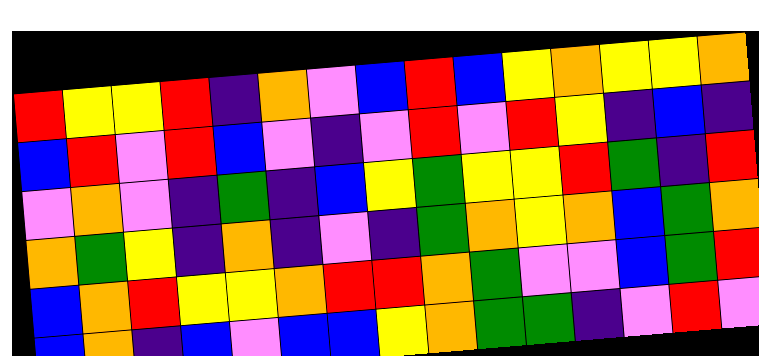[["red", "yellow", "yellow", "red", "indigo", "orange", "violet", "blue", "red", "blue", "yellow", "orange", "yellow", "yellow", "orange"], ["blue", "red", "violet", "red", "blue", "violet", "indigo", "violet", "red", "violet", "red", "yellow", "indigo", "blue", "indigo"], ["violet", "orange", "violet", "indigo", "green", "indigo", "blue", "yellow", "green", "yellow", "yellow", "red", "green", "indigo", "red"], ["orange", "green", "yellow", "indigo", "orange", "indigo", "violet", "indigo", "green", "orange", "yellow", "orange", "blue", "green", "orange"], ["blue", "orange", "red", "yellow", "yellow", "orange", "red", "red", "orange", "green", "violet", "violet", "blue", "green", "red"], ["blue", "orange", "indigo", "blue", "violet", "blue", "blue", "yellow", "orange", "green", "green", "indigo", "violet", "red", "violet"]]